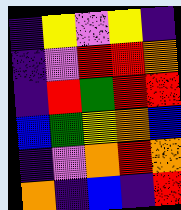[["indigo", "yellow", "violet", "yellow", "indigo"], ["indigo", "violet", "red", "red", "orange"], ["indigo", "red", "green", "red", "red"], ["blue", "green", "yellow", "orange", "blue"], ["indigo", "violet", "orange", "red", "orange"], ["orange", "indigo", "blue", "indigo", "red"]]